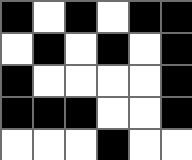[["black", "white", "black", "white", "black", "black"], ["white", "black", "white", "black", "white", "black"], ["black", "white", "white", "white", "white", "black"], ["black", "black", "black", "white", "white", "black"], ["white", "white", "white", "black", "white", "white"]]